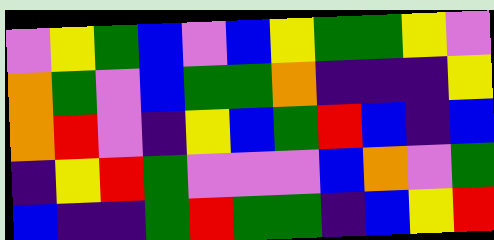[["violet", "yellow", "green", "blue", "violet", "blue", "yellow", "green", "green", "yellow", "violet"], ["orange", "green", "violet", "blue", "green", "green", "orange", "indigo", "indigo", "indigo", "yellow"], ["orange", "red", "violet", "indigo", "yellow", "blue", "green", "red", "blue", "indigo", "blue"], ["indigo", "yellow", "red", "green", "violet", "violet", "violet", "blue", "orange", "violet", "green"], ["blue", "indigo", "indigo", "green", "red", "green", "green", "indigo", "blue", "yellow", "red"]]